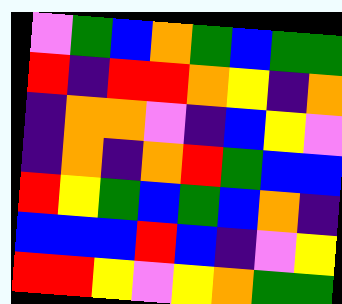[["violet", "green", "blue", "orange", "green", "blue", "green", "green"], ["red", "indigo", "red", "red", "orange", "yellow", "indigo", "orange"], ["indigo", "orange", "orange", "violet", "indigo", "blue", "yellow", "violet"], ["indigo", "orange", "indigo", "orange", "red", "green", "blue", "blue"], ["red", "yellow", "green", "blue", "green", "blue", "orange", "indigo"], ["blue", "blue", "blue", "red", "blue", "indigo", "violet", "yellow"], ["red", "red", "yellow", "violet", "yellow", "orange", "green", "green"]]